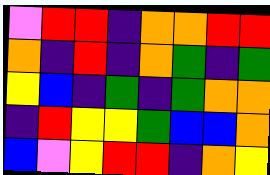[["violet", "red", "red", "indigo", "orange", "orange", "red", "red"], ["orange", "indigo", "red", "indigo", "orange", "green", "indigo", "green"], ["yellow", "blue", "indigo", "green", "indigo", "green", "orange", "orange"], ["indigo", "red", "yellow", "yellow", "green", "blue", "blue", "orange"], ["blue", "violet", "yellow", "red", "red", "indigo", "orange", "yellow"]]